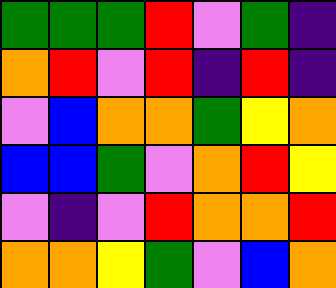[["green", "green", "green", "red", "violet", "green", "indigo"], ["orange", "red", "violet", "red", "indigo", "red", "indigo"], ["violet", "blue", "orange", "orange", "green", "yellow", "orange"], ["blue", "blue", "green", "violet", "orange", "red", "yellow"], ["violet", "indigo", "violet", "red", "orange", "orange", "red"], ["orange", "orange", "yellow", "green", "violet", "blue", "orange"]]